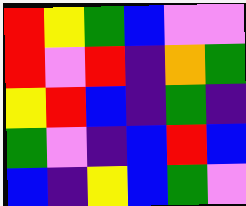[["red", "yellow", "green", "blue", "violet", "violet"], ["red", "violet", "red", "indigo", "orange", "green"], ["yellow", "red", "blue", "indigo", "green", "indigo"], ["green", "violet", "indigo", "blue", "red", "blue"], ["blue", "indigo", "yellow", "blue", "green", "violet"]]